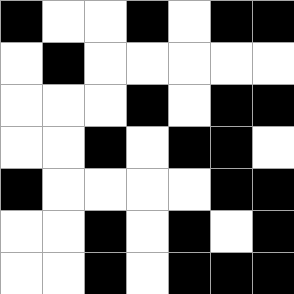[["black", "white", "white", "black", "white", "black", "black"], ["white", "black", "white", "white", "white", "white", "white"], ["white", "white", "white", "black", "white", "black", "black"], ["white", "white", "black", "white", "black", "black", "white"], ["black", "white", "white", "white", "white", "black", "black"], ["white", "white", "black", "white", "black", "white", "black"], ["white", "white", "black", "white", "black", "black", "black"]]